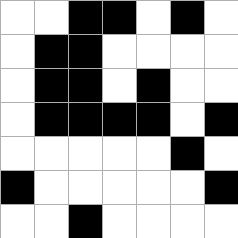[["white", "white", "black", "black", "white", "black", "white"], ["white", "black", "black", "white", "white", "white", "white"], ["white", "black", "black", "white", "black", "white", "white"], ["white", "black", "black", "black", "black", "white", "black"], ["white", "white", "white", "white", "white", "black", "white"], ["black", "white", "white", "white", "white", "white", "black"], ["white", "white", "black", "white", "white", "white", "white"]]